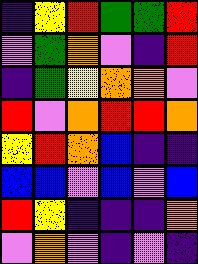[["indigo", "yellow", "red", "green", "green", "red"], ["violet", "green", "orange", "violet", "indigo", "red"], ["indigo", "green", "yellow", "orange", "orange", "violet"], ["red", "violet", "orange", "red", "red", "orange"], ["yellow", "red", "orange", "blue", "indigo", "indigo"], ["blue", "blue", "violet", "blue", "violet", "blue"], ["red", "yellow", "indigo", "indigo", "indigo", "orange"], ["violet", "orange", "violet", "indigo", "violet", "indigo"]]